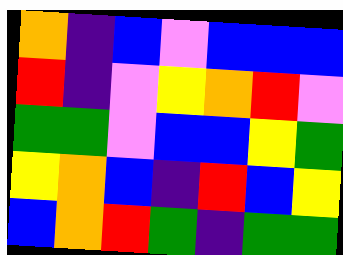[["orange", "indigo", "blue", "violet", "blue", "blue", "blue"], ["red", "indigo", "violet", "yellow", "orange", "red", "violet"], ["green", "green", "violet", "blue", "blue", "yellow", "green"], ["yellow", "orange", "blue", "indigo", "red", "blue", "yellow"], ["blue", "orange", "red", "green", "indigo", "green", "green"]]